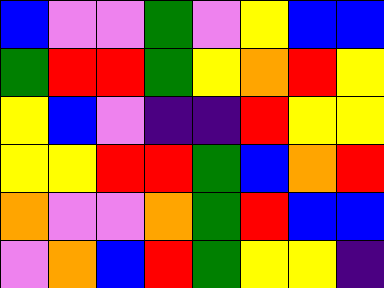[["blue", "violet", "violet", "green", "violet", "yellow", "blue", "blue"], ["green", "red", "red", "green", "yellow", "orange", "red", "yellow"], ["yellow", "blue", "violet", "indigo", "indigo", "red", "yellow", "yellow"], ["yellow", "yellow", "red", "red", "green", "blue", "orange", "red"], ["orange", "violet", "violet", "orange", "green", "red", "blue", "blue"], ["violet", "orange", "blue", "red", "green", "yellow", "yellow", "indigo"]]